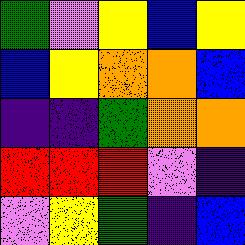[["green", "violet", "yellow", "blue", "yellow"], ["blue", "yellow", "orange", "orange", "blue"], ["indigo", "indigo", "green", "orange", "orange"], ["red", "red", "red", "violet", "indigo"], ["violet", "yellow", "green", "indigo", "blue"]]